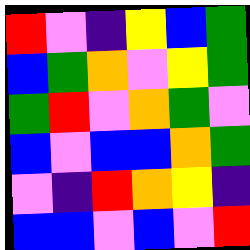[["red", "violet", "indigo", "yellow", "blue", "green"], ["blue", "green", "orange", "violet", "yellow", "green"], ["green", "red", "violet", "orange", "green", "violet"], ["blue", "violet", "blue", "blue", "orange", "green"], ["violet", "indigo", "red", "orange", "yellow", "indigo"], ["blue", "blue", "violet", "blue", "violet", "red"]]